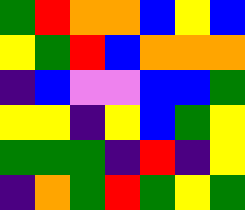[["green", "red", "orange", "orange", "blue", "yellow", "blue"], ["yellow", "green", "red", "blue", "orange", "orange", "orange"], ["indigo", "blue", "violet", "violet", "blue", "blue", "green"], ["yellow", "yellow", "indigo", "yellow", "blue", "green", "yellow"], ["green", "green", "green", "indigo", "red", "indigo", "yellow"], ["indigo", "orange", "green", "red", "green", "yellow", "green"]]